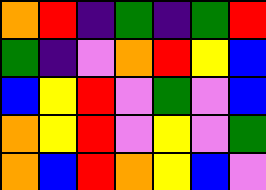[["orange", "red", "indigo", "green", "indigo", "green", "red"], ["green", "indigo", "violet", "orange", "red", "yellow", "blue"], ["blue", "yellow", "red", "violet", "green", "violet", "blue"], ["orange", "yellow", "red", "violet", "yellow", "violet", "green"], ["orange", "blue", "red", "orange", "yellow", "blue", "violet"]]